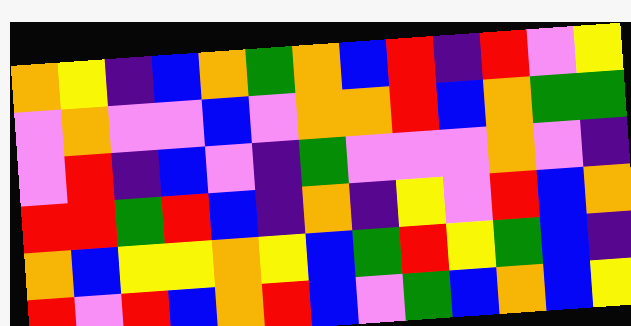[["orange", "yellow", "indigo", "blue", "orange", "green", "orange", "blue", "red", "indigo", "red", "violet", "yellow"], ["violet", "orange", "violet", "violet", "blue", "violet", "orange", "orange", "red", "blue", "orange", "green", "green"], ["violet", "red", "indigo", "blue", "violet", "indigo", "green", "violet", "violet", "violet", "orange", "violet", "indigo"], ["red", "red", "green", "red", "blue", "indigo", "orange", "indigo", "yellow", "violet", "red", "blue", "orange"], ["orange", "blue", "yellow", "yellow", "orange", "yellow", "blue", "green", "red", "yellow", "green", "blue", "indigo"], ["red", "violet", "red", "blue", "orange", "red", "blue", "violet", "green", "blue", "orange", "blue", "yellow"]]